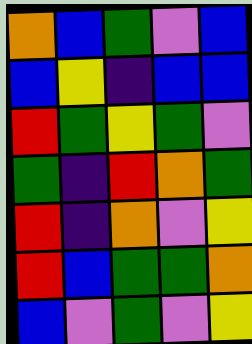[["orange", "blue", "green", "violet", "blue"], ["blue", "yellow", "indigo", "blue", "blue"], ["red", "green", "yellow", "green", "violet"], ["green", "indigo", "red", "orange", "green"], ["red", "indigo", "orange", "violet", "yellow"], ["red", "blue", "green", "green", "orange"], ["blue", "violet", "green", "violet", "yellow"]]